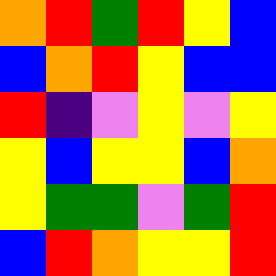[["orange", "red", "green", "red", "yellow", "blue"], ["blue", "orange", "red", "yellow", "blue", "blue"], ["red", "indigo", "violet", "yellow", "violet", "yellow"], ["yellow", "blue", "yellow", "yellow", "blue", "orange"], ["yellow", "green", "green", "violet", "green", "red"], ["blue", "red", "orange", "yellow", "yellow", "red"]]